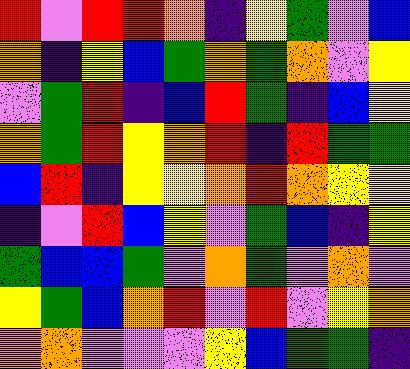[["red", "violet", "red", "red", "orange", "indigo", "yellow", "green", "violet", "blue"], ["orange", "indigo", "yellow", "blue", "green", "orange", "green", "orange", "violet", "yellow"], ["violet", "green", "red", "indigo", "blue", "red", "green", "indigo", "blue", "yellow"], ["orange", "green", "red", "yellow", "orange", "red", "indigo", "red", "green", "green"], ["blue", "red", "indigo", "yellow", "yellow", "orange", "red", "orange", "yellow", "yellow"], ["indigo", "violet", "red", "blue", "yellow", "violet", "green", "blue", "indigo", "yellow"], ["green", "blue", "blue", "green", "violet", "orange", "green", "violet", "orange", "violet"], ["yellow", "green", "blue", "orange", "red", "violet", "red", "violet", "yellow", "orange"], ["orange", "orange", "violet", "violet", "violet", "yellow", "blue", "green", "green", "indigo"]]